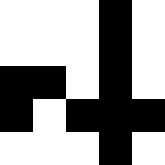[["white", "white", "white", "black", "white"], ["white", "white", "white", "black", "white"], ["black", "black", "white", "black", "white"], ["black", "white", "black", "black", "black"], ["white", "white", "white", "black", "white"]]